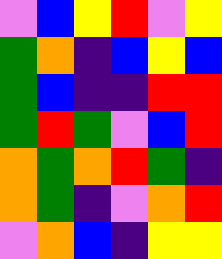[["violet", "blue", "yellow", "red", "violet", "yellow"], ["green", "orange", "indigo", "blue", "yellow", "blue"], ["green", "blue", "indigo", "indigo", "red", "red"], ["green", "red", "green", "violet", "blue", "red"], ["orange", "green", "orange", "red", "green", "indigo"], ["orange", "green", "indigo", "violet", "orange", "red"], ["violet", "orange", "blue", "indigo", "yellow", "yellow"]]